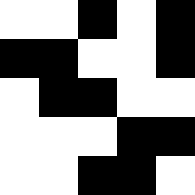[["white", "white", "black", "white", "black"], ["black", "black", "white", "white", "black"], ["white", "black", "black", "white", "white"], ["white", "white", "white", "black", "black"], ["white", "white", "black", "black", "white"]]